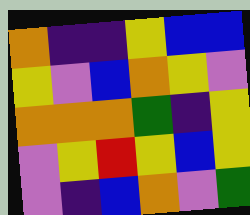[["orange", "indigo", "indigo", "yellow", "blue", "blue"], ["yellow", "violet", "blue", "orange", "yellow", "violet"], ["orange", "orange", "orange", "green", "indigo", "yellow"], ["violet", "yellow", "red", "yellow", "blue", "yellow"], ["violet", "indigo", "blue", "orange", "violet", "green"]]